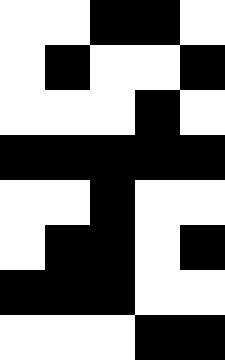[["white", "white", "black", "black", "white"], ["white", "black", "white", "white", "black"], ["white", "white", "white", "black", "white"], ["black", "black", "black", "black", "black"], ["white", "white", "black", "white", "white"], ["white", "black", "black", "white", "black"], ["black", "black", "black", "white", "white"], ["white", "white", "white", "black", "black"]]